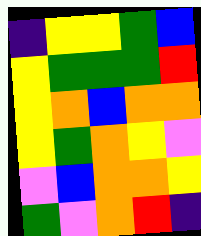[["indigo", "yellow", "yellow", "green", "blue"], ["yellow", "green", "green", "green", "red"], ["yellow", "orange", "blue", "orange", "orange"], ["yellow", "green", "orange", "yellow", "violet"], ["violet", "blue", "orange", "orange", "yellow"], ["green", "violet", "orange", "red", "indigo"]]